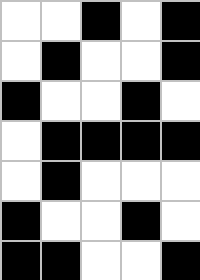[["white", "white", "black", "white", "black"], ["white", "black", "white", "white", "black"], ["black", "white", "white", "black", "white"], ["white", "black", "black", "black", "black"], ["white", "black", "white", "white", "white"], ["black", "white", "white", "black", "white"], ["black", "black", "white", "white", "black"]]